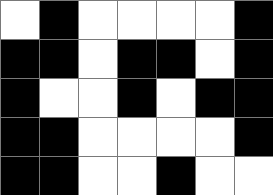[["white", "black", "white", "white", "white", "white", "black"], ["black", "black", "white", "black", "black", "white", "black"], ["black", "white", "white", "black", "white", "black", "black"], ["black", "black", "white", "white", "white", "white", "black"], ["black", "black", "white", "white", "black", "white", "white"]]